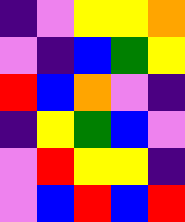[["indigo", "violet", "yellow", "yellow", "orange"], ["violet", "indigo", "blue", "green", "yellow"], ["red", "blue", "orange", "violet", "indigo"], ["indigo", "yellow", "green", "blue", "violet"], ["violet", "red", "yellow", "yellow", "indigo"], ["violet", "blue", "red", "blue", "red"]]